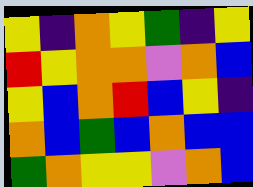[["yellow", "indigo", "orange", "yellow", "green", "indigo", "yellow"], ["red", "yellow", "orange", "orange", "violet", "orange", "blue"], ["yellow", "blue", "orange", "red", "blue", "yellow", "indigo"], ["orange", "blue", "green", "blue", "orange", "blue", "blue"], ["green", "orange", "yellow", "yellow", "violet", "orange", "blue"]]